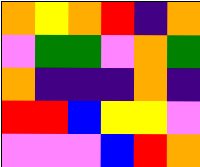[["orange", "yellow", "orange", "red", "indigo", "orange"], ["violet", "green", "green", "violet", "orange", "green"], ["orange", "indigo", "indigo", "indigo", "orange", "indigo"], ["red", "red", "blue", "yellow", "yellow", "violet"], ["violet", "violet", "violet", "blue", "red", "orange"]]